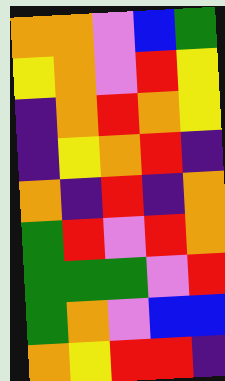[["orange", "orange", "violet", "blue", "green"], ["yellow", "orange", "violet", "red", "yellow"], ["indigo", "orange", "red", "orange", "yellow"], ["indigo", "yellow", "orange", "red", "indigo"], ["orange", "indigo", "red", "indigo", "orange"], ["green", "red", "violet", "red", "orange"], ["green", "green", "green", "violet", "red"], ["green", "orange", "violet", "blue", "blue"], ["orange", "yellow", "red", "red", "indigo"]]